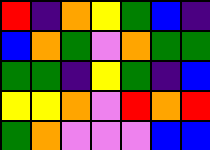[["red", "indigo", "orange", "yellow", "green", "blue", "indigo"], ["blue", "orange", "green", "violet", "orange", "green", "green"], ["green", "green", "indigo", "yellow", "green", "indigo", "blue"], ["yellow", "yellow", "orange", "violet", "red", "orange", "red"], ["green", "orange", "violet", "violet", "violet", "blue", "blue"]]